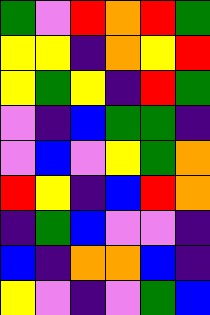[["green", "violet", "red", "orange", "red", "green"], ["yellow", "yellow", "indigo", "orange", "yellow", "red"], ["yellow", "green", "yellow", "indigo", "red", "green"], ["violet", "indigo", "blue", "green", "green", "indigo"], ["violet", "blue", "violet", "yellow", "green", "orange"], ["red", "yellow", "indigo", "blue", "red", "orange"], ["indigo", "green", "blue", "violet", "violet", "indigo"], ["blue", "indigo", "orange", "orange", "blue", "indigo"], ["yellow", "violet", "indigo", "violet", "green", "blue"]]